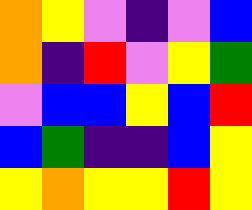[["orange", "yellow", "violet", "indigo", "violet", "blue"], ["orange", "indigo", "red", "violet", "yellow", "green"], ["violet", "blue", "blue", "yellow", "blue", "red"], ["blue", "green", "indigo", "indigo", "blue", "yellow"], ["yellow", "orange", "yellow", "yellow", "red", "yellow"]]